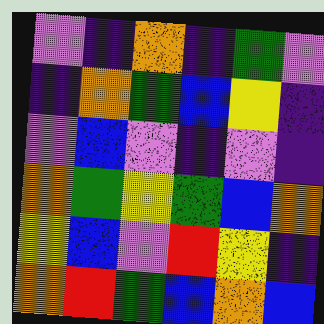[["violet", "indigo", "orange", "indigo", "green", "violet"], ["indigo", "orange", "green", "blue", "yellow", "indigo"], ["violet", "blue", "violet", "indigo", "violet", "indigo"], ["orange", "green", "yellow", "green", "blue", "orange"], ["yellow", "blue", "violet", "red", "yellow", "indigo"], ["orange", "red", "green", "blue", "orange", "blue"]]